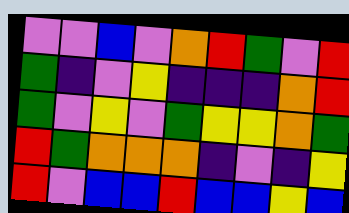[["violet", "violet", "blue", "violet", "orange", "red", "green", "violet", "red"], ["green", "indigo", "violet", "yellow", "indigo", "indigo", "indigo", "orange", "red"], ["green", "violet", "yellow", "violet", "green", "yellow", "yellow", "orange", "green"], ["red", "green", "orange", "orange", "orange", "indigo", "violet", "indigo", "yellow"], ["red", "violet", "blue", "blue", "red", "blue", "blue", "yellow", "blue"]]